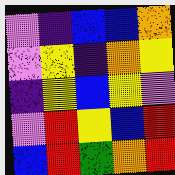[["violet", "indigo", "blue", "blue", "orange"], ["violet", "yellow", "indigo", "orange", "yellow"], ["indigo", "yellow", "blue", "yellow", "violet"], ["violet", "red", "yellow", "blue", "red"], ["blue", "red", "green", "orange", "red"]]